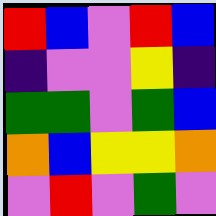[["red", "blue", "violet", "red", "blue"], ["indigo", "violet", "violet", "yellow", "indigo"], ["green", "green", "violet", "green", "blue"], ["orange", "blue", "yellow", "yellow", "orange"], ["violet", "red", "violet", "green", "violet"]]